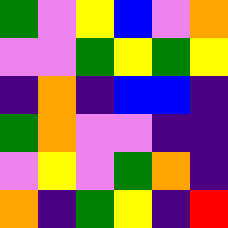[["green", "violet", "yellow", "blue", "violet", "orange"], ["violet", "violet", "green", "yellow", "green", "yellow"], ["indigo", "orange", "indigo", "blue", "blue", "indigo"], ["green", "orange", "violet", "violet", "indigo", "indigo"], ["violet", "yellow", "violet", "green", "orange", "indigo"], ["orange", "indigo", "green", "yellow", "indigo", "red"]]